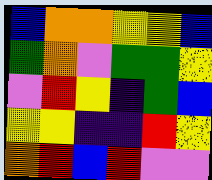[["blue", "orange", "orange", "yellow", "yellow", "blue"], ["green", "orange", "violet", "green", "green", "yellow"], ["violet", "red", "yellow", "indigo", "green", "blue"], ["yellow", "yellow", "indigo", "indigo", "red", "yellow"], ["orange", "red", "blue", "red", "violet", "violet"]]